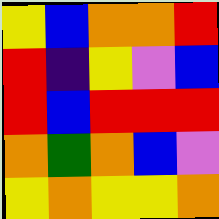[["yellow", "blue", "orange", "orange", "red"], ["red", "indigo", "yellow", "violet", "blue"], ["red", "blue", "red", "red", "red"], ["orange", "green", "orange", "blue", "violet"], ["yellow", "orange", "yellow", "yellow", "orange"]]